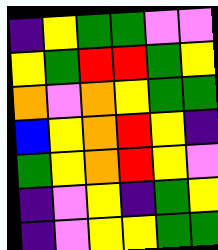[["indigo", "yellow", "green", "green", "violet", "violet"], ["yellow", "green", "red", "red", "green", "yellow"], ["orange", "violet", "orange", "yellow", "green", "green"], ["blue", "yellow", "orange", "red", "yellow", "indigo"], ["green", "yellow", "orange", "red", "yellow", "violet"], ["indigo", "violet", "yellow", "indigo", "green", "yellow"], ["indigo", "violet", "yellow", "yellow", "green", "green"]]